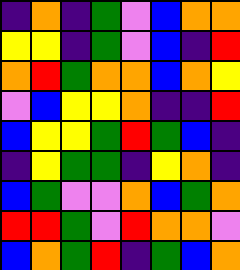[["indigo", "orange", "indigo", "green", "violet", "blue", "orange", "orange"], ["yellow", "yellow", "indigo", "green", "violet", "blue", "indigo", "red"], ["orange", "red", "green", "orange", "orange", "blue", "orange", "yellow"], ["violet", "blue", "yellow", "yellow", "orange", "indigo", "indigo", "red"], ["blue", "yellow", "yellow", "green", "red", "green", "blue", "indigo"], ["indigo", "yellow", "green", "green", "indigo", "yellow", "orange", "indigo"], ["blue", "green", "violet", "violet", "orange", "blue", "green", "orange"], ["red", "red", "green", "violet", "red", "orange", "orange", "violet"], ["blue", "orange", "green", "red", "indigo", "green", "blue", "orange"]]